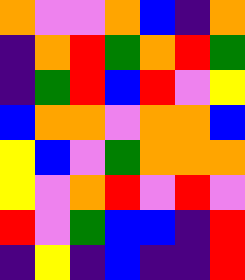[["orange", "violet", "violet", "orange", "blue", "indigo", "orange"], ["indigo", "orange", "red", "green", "orange", "red", "green"], ["indigo", "green", "red", "blue", "red", "violet", "yellow"], ["blue", "orange", "orange", "violet", "orange", "orange", "blue"], ["yellow", "blue", "violet", "green", "orange", "orange", "orange"], ["yellow", "violet", "orange", "red", "violet", "red", "violet"], ["red", "violet", "green", "blue", "blue", "indigo", "red"], ["indigo", "yellow", "indigo", "blue", "indigo", "indigo", "red"]]